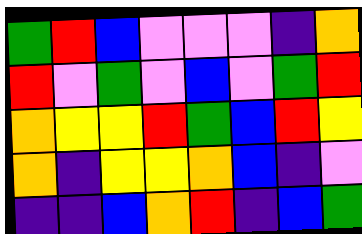[["green", "red", "blue", "violet", "violet", "violet", "indigo", "orange"], ["red", "violet", "green", "violet", "blue", "violet", "green", "red"], ["orange", "yellow", "yellow", "red", "green", "blue", "red", "yellow"], ["orange", "indigo", "yellow", "yellow", "orange", "blue", "indigo", "violet"], ["indigo", "indigo", "blue", "orange", "red", "indigo", "blue", "green"]]